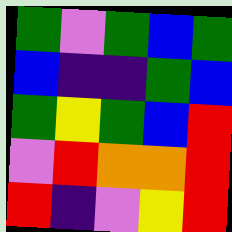[["green", "violet", "green", "blue", "green"], ["blue", "indigo", "indigo", "green", "blue"], ["green", "yellow", "green", "blue", "red"], ["violet", "red", "orange", "orange", "red"], ["red", "indigo", "violet", "yellow", "red"]]